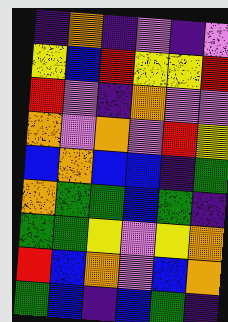[["indigo", "orange", "indigo", "violet", "indigo", "violet"], ["yellow", "blue", "red", "yellow", "yellow", "red"], ["red", "violet", "indigo", "orange", "violet", "violet"], ["orange", "violet", "orange", "violet", "red", "yellow"], ["blue", "orange", "blue", "blue", "indigo", "green"], ["orange", "green", "green", "blue", "green", "indigo"], ["green", "green", "yellow", "violet", "yellow", "orange"], ["red", "blue", "orange", "violet", "blue", "orange"], ["green", "blue", "indigo", "blue", "green", "indigo"]]